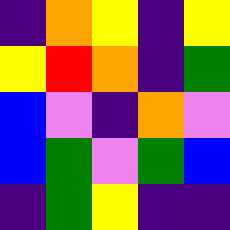[["indigo", "orange", "yellow", "indigo", "yellow"], ["yellow", "red", "orange", "indigo", "green"], ["blue", "violet", "indigo", "orange", "violet"], ["blue", "green", "violet", "green", "blue"], ["indigo", "green", "yellow", "indigo", "indigo"]]